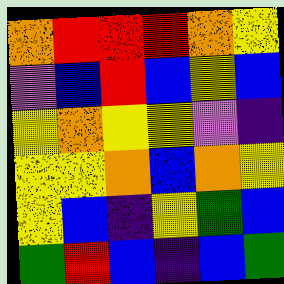[["orange", "red", "red", "red", "orange", "yellow"], ["violet", "blue", "red", "blue", "yellow", "blue"], ["yellow", "orange", "yellow", "yellow", "violet", "indigo"], ["yellow", "yellow", "orange", "blue", "orange", "yellow"], ["yellow", "blue", "indigo", "yellow", "green", "blue"], ["green", "red", "blue", "indigo", "blue", "green"]]